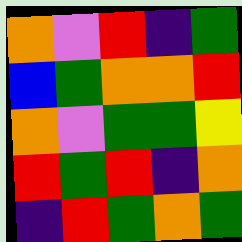[["orange", "violet", "red", "indigo", "green"], ["blue", "green", "orange", "orange", "red"], ["orange", "violet", "green", "green", "yellow"], ["red", "green", "red", "indigo", "orange"], ["indigo", "red", "green", "orange", "green"]]